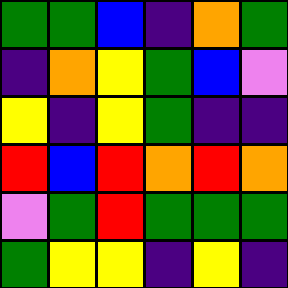[["green", "green", "blue", "indigo", "orange", "green"], ["indigo", "orange", "yellow", "green", "blue", "violet"], ["yellow", "indigo", "yellow", "green", "indigo", "indigo"], ["red", "blue", "red", "orange", "red", "orange"], ["violet", "green", "red", "green", "green", "green"], ["green", "yellow", "yellow", "indigo", "yellow", "indigo"]]